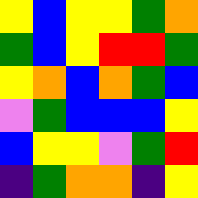[["yellow", "blue", "yellow", "yellow", "green", "orange"], ["green", "blue", "yellow", "red", "red", "green"], ["yellow", "orange", "blue", "orange", "green", "blue"], ["violet", "green", "blue", "blue", "blue", "yellow"], ["blue", "yellow", "yellow", "violet", "green", "red"], ["indigo", "green", "orange", "orange", "indigo", "yellow"]]